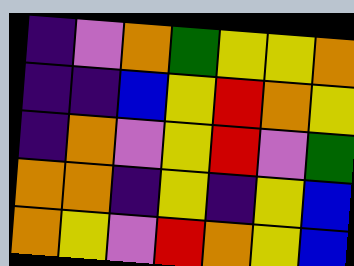[["indigo", "violet", "orange", "green", "yellow", "yellow", "orange"], ["indigo", "indigo", "blue", "yellow", "red", "orange", "yellow"], ["indigo", "orange", "violet", "yellow", "red", "violet", "green"], ["orange", "orange", "indigo", "yellow", "indigo", "yellow", "blue"], ["orange", "yellow", "violet", "red", "orange", "yellow", "blue"]]